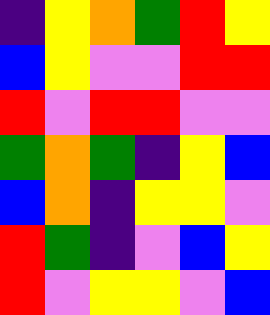[["indigo", "yellow", "orange", "green", "red", "yellow"], ["blue", "yellow", "violet", "violet", "red", "red"], ["red", "violet", "red", "red", "violet", "violet"], ["green", "orange", "green", "indigo", "yellow", "blue"], ["blue", "orange", "indigo", "yellow", "yellow", "violet"], ["red", "green", "indigo", "violet", "blue", "yellow"], ["red", "violet", "yellow", "yellow", "violet", "blue"]]